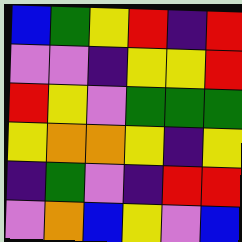[["blue", "green", "yellow", "red", "indigo", "red"], ["violet", "violet", "indigo", "yellow", "yellow", "red"], ["red", "yellow", "violet", "green", "green", "green"], ["yellow", "orange", "orange", "yellow", "indigo", "yellow"], ["indigo", "green", "violet", "indigo", "red", "red"], ["violet", "orange", "blue", "yellow", "violet", "blue"]]